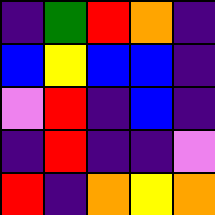[["indigo", "green", "red", "orange", "indigo"], ["blue", "yellow", "blue", "blue", "indigo"], ["violet", "red", "indigo", "blue", "indigo"], ["indigo", "red", "indigo", "indigo", "violet"], ["red", "indigo", "orange", "yellow", "orange"]]